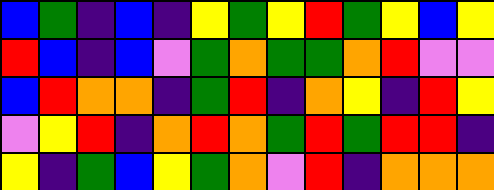[["blue", "green", "indigo", "blue", "indigo", "yellow", "green", "yellow", "red", "green", "yellow", "blue", "yellow"], ["red", "blue", "indigo", "blue", "violet", "green", "orange", "green", "green", "orange", "red", "violet", "violet"], ["blue", "red", "orange", "orange", "indigo", "green", "red", "indigo", "orange", "yellow", "indigo", "red", "yellow"], ["violet", "yellow", "red", "indigo", "orange", "red", "orange", "green", "red", "green", "red", "red", "indigo"], ["yellow", "indigo", "green", "blue", "yellow", "green", "orange", "violet", "red", "indigo", "orange", "orange", "orange"]]